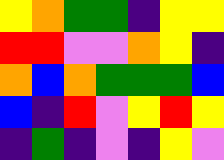[["yellow", "orange", "green", "green", "indigo", "yellow", "yellow"], ["red", "red", "violet", "violet", "orange", "yellow", "indigo"], ["orange", "blue", "orange", "green", "green", "green", "blue"], ["blue", "indigo", "red", "violet", "yellow", "red", "yellow"], ["indigo", "green", "indigo", "violet", "indigo", "yellow", "violet"]]